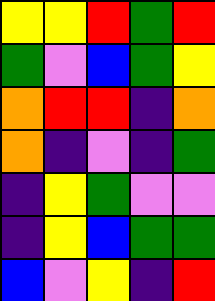[["yellow", "yellow", "red", "green", "red"], ["green", "violet", "blue", "green", "yellow"], ["orange", "red", "red", "indigo", "orange"], ["orange", "indigo", "violet", "indigo", "green"], ["indigo", "yellow", "green", "violet", "violet"], ["indigo", "yellow", "blue", "green", "green"], ["blue", "violet", "yellow", "indigo", "red"]]